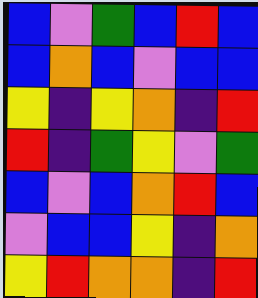[["blue", "violet", "green", "blue", "red", "blue"], ["blue", "orange", "blue", "violet", "blue", "blue"], ["yellow", "indigo", "yellow", "orange", "indigo", "red"], ["red", "indigo", "green", "yellow", "violet", "green"], ["blue", "violet", "blue", "orange", "red", "blue"], ["violet", "blue", "blue", "yellow", "indigo", "orange"], ["yellow", "red", "orange", "orange", "indigo", "red"]]